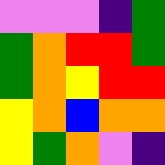[["violet", "violet", "violet", "indigo", "green"], ["green", "orange", "red", "red", "green"], ["green", "orange", "yellow", "red", "red"], ["yellow", "orange", "blue", "orange", "orange"], ["yellow", "green", "orange", "violet", "indigo"]]